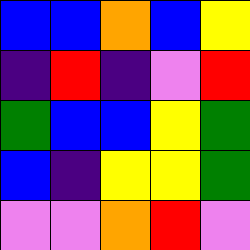[["blue", "blue", "orange", "blue", "yellow"], ["indigo", "red", "indigo", "violet", "red"], ["green", "blue", "blue", "yellow", "green"], ["blue", "indigo", "yellow", "yellow", "green"], ["violet", "violet", "orange", "red", "violet"]]